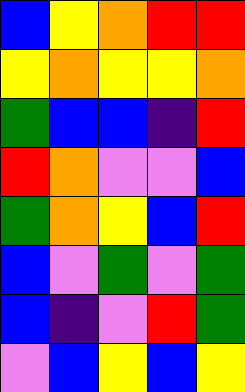[["blue", "yellow", "orange", "red", "red"], ["yellow", "orange", "yellow", "yellow", "orange"], ["green", "blue", "blue", "indigo", "red"], ["red", "orange", "violet", "violet", "blue"], ["green", "orange", "yellow", "blue", "red"], ["blue", "violet", "green", "violet", "green"], ["blue", "indigo", "violet", "red", "green"], ["violet", "blue", "yellow", "blue", "yellow"]]